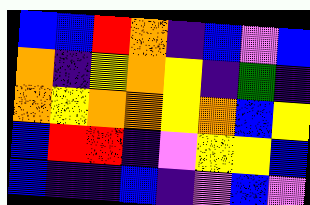[["blue", "blue", "red", "orange", "indigo", "blue", "violet", "blue"], ["orange", "indigo", "yellow", "orange", "yellow", "indigo", "green", "indigo"], ["orange", "yellow", "orange", "orange", "yellow", "orange", "blue", "yellow"], ["blue", "red", "red", "indigo", "violet", "yellow", "yellow", "blue"], ["blue", "indigo", "indigo", "blue", "indigo", "violet", "blue", "violet"]]